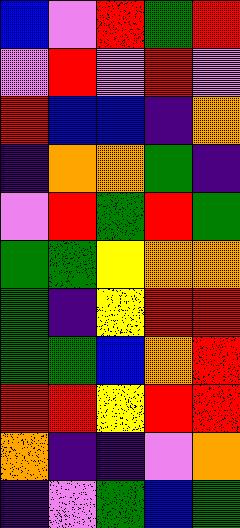[["blue", "violet", "red", "green", "red"], ["violet", "red", "violet", "red", "violet"], ["red", "blue", "blue", "indigo", "orange"], ["indigo", "orange", "orange", "green", "indigo"], ["violet", "red", "green", "red", "green"], ["green", "green", "yellow", "orange", "orange"], ["green", "indigo", "yellow", "red", "red"], ["green", "green", "blue", "orange", "red"], ["red", "red", "yellow", "red", "red"], ["orange", "indigo", "indigo", "violet", "orange"], ["indigo", "violet", "green", "blue", "green"]]